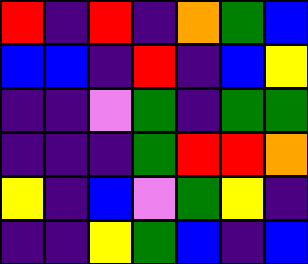[["red", "indigo", "red", "indigo", "orange", "green", "blue"], ["blue", "blue", "indigo", "red", "indigo", "blue", "yellow"], ["indigo", "indigo", "violet", "green", "indigo", "green", "green"], ["indigo", "indigo", "indigo", "green", "red", "red", "orange"], ["yellow", "indigo", "blue", "violet", "green", "yellow", "indigo"], ["indigo", "indigo", "yellow", "green", "blue", "indigo", "blue"]]